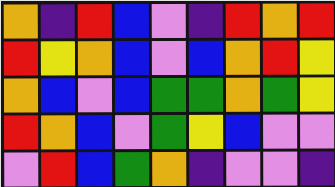[["orange", "indigo", "red", "blue", "violet", "indigo", "red", "orange", "red"], ["red", "yellow", "orange", "blue", "violet", "blue", "orange", "red", "yellow"], ["orange", "blue", "violet", "blue", "green", "green", "orange", "green", "yellow"], ["red", "orange", "blue", "violet", "green", "yellow", "blue", "violet", "violet"], ["violet", "red", "blue", "green", "orange", "indigo", "violet", "violet", "indigo"]]